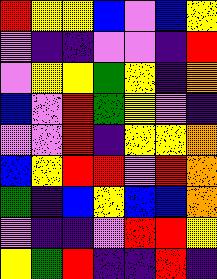[["red", "yellow", "yellow", "blue", "violet", "blue", "yellow"], ["violet", "indigo", "indigo", "violet", "violet", "indigo", "red"], ["violet", "yellow", "yellow", "green", "yellow", "indigo", "orange"], ["blue", "violet", "red", "green", "yellow", "violet", "indigo"], ["violet", "violet", "red", "indigo", "yellow", "yellow", "orange"], ["blue", "yellow", "red", "red", "violet", "red", "orange"], ["green", "indigo", "blue", "yellow", "blue", "blue", "orange"], ["violet", "indigo", "indigo", "violet", "red", "red", "yellow"], ["yellow", "green", "red", "indigo", "indigo", "red", "indigo"]]